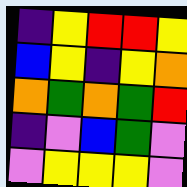[["indigo", "yellow", "red", "red", "yellow"], ["blue", "yellow", "indigo", "yellow", "orange"], ["orange", "green", "orange", "green", "red"], ["indigo", "violet", "blue", "green", "violet"], ["violet", "yellow", "yellow", "yellow", "violet"]]